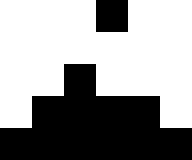[["white", "white", "white", "black", "white", "white"], ["white", "white", "white", "white", "white", "white"], ["white", "white", "black", "white", "white", "white"], ["white", "black", "black", "black", "black", "white"], ["black", "black", "black", "black", "black", "black"]]